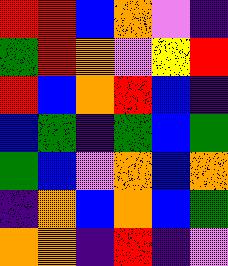[["red", "red", "blue", "orange", "violet", "indigo"], ["green", "red", "orange", "violet", "yellow", "red"], ["red", "blue", "orange", "red", "blue", "indigo"], ["blue", "green", "indigo", "green", "blue", "green"], ["green", "blue", "violet", "orange", "blue", "orange"], ["indigo", "orange", "blue", "orange", "blue", "green"], ["orange", "orange", "indigo", "red", "indigo", "violet"]]